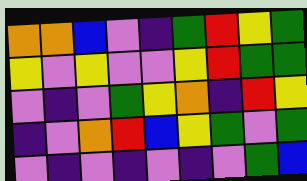[["orange", "orange", "blue", "violet", "indigo", "green", "red", "yellow", "green"], ["yellow", "violet", "yellow", "violet", "violet", "yellow", "red", "green", "green"], ["violet", "indigo", "violet", "green", "yellow", "orange", "indigo", "red", "yellow"], ["indigo", "violet", "orange", "red", "blue", "yellow", "green", "violet", "green"], ["violet", "indigo", "violet", "indigo", "violet", "indigo", "violet", "green", "blue"]]